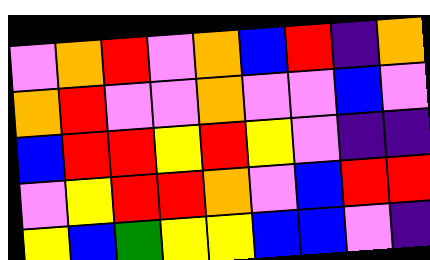[["violet", "orange", "red", "violet", "orange", "blue", "red", "indigo", "orange"], ["orange", "red", "violet", "violet", "orange", "violet", "violet", "blue", "violet"], ["blue", "red", "red", "yellow", "red", "yellow", "violet", "indigo", "indigo"], ["violet", "yellow", "red", "red", "orange", "violet", "blue", "red", "red"], ["yellow", "blue", "green", "yellow", "yellow", "blue", "blue", "violet", "indigo"]]